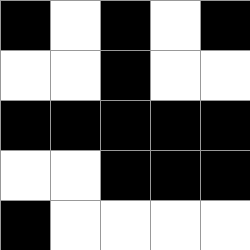[["black", "white", "black", "white", "black"], ["white", "white", "black", "white", "white"], ["black", "black", "black", "black", "black"], ["white", "white", "black", "black", "black"], ["black", "white", "white", "white", "white"]]